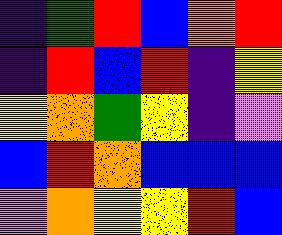[["indigo", "green", "red", "blue", "orange", "red"], ["indigo", "red", "blue", "red", "indigo", "yellow"], ["yellow", "orange", "green", "yellow", "indigo", "violet"], ["blue", "red", "orange", "blue", "blue", "blue"], ["violet", "orange", "yellow", "yellow", "red", "blue"]]